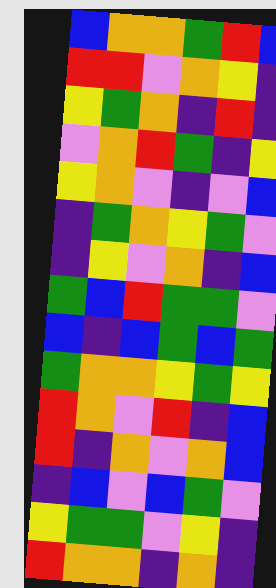[["blue", "orange", "orange", "green", "red", "blue"], ["red", "red", "violet", "orange", "yellow", "indigo"], ["yellow", "green", "orange", "indigo", "red", "indigo"], ["violet", "orange", "red", "green", "indigo", "yellow"], ["yellow", "orange", "violet", "indigo", "violet", "blue"], ["indigo", "green", "orange", "yellow", "green", "violet"], ["indigo", "yellow", "violet", "orange", "indigo", "blue"], ["green", "blue", "red", "green", "green", "violet"], ["blue", "indigo", "blue", "green", "blue", "green"], ["green", "orange", "orange", "yellow", "green", "yellow"], ["red", "orange", "violet", "red", "indigo", "blue"], ["red", "indigo", "orange", "violet", "orange", "blue"], ["indigo", "blue", "violet", "blue", "green", "violet"], ["yellow", "green", "green", "violet", "yellow", "indigo"], ["red", "orange", "orange", "indigo", "orange", "indigo"]]